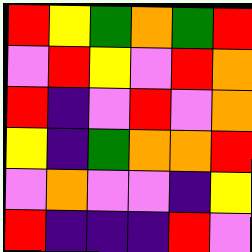[["red", "yellow", "green", "orange", "green", "red"], ["violet", "red", "yellow", "violet", "red", "orange"], ["red", "indigo", "violet", "red", "violet", "orange"], ["yellow", "indigo", "green", "orange", "orange", "red"], ["violet", "orange", "violet", "violet", "indigo", "yellow"], ["red", "indigo", "indigo", "indigo", "red", "violet"]]